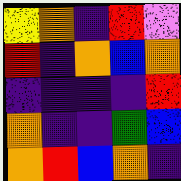[["yellow", "orange", "indigo", "red", "violet"], ["red", "indigo", "orange", "blue", "orange"], ["indigo", "indigo", "indigo", "indigo", "red"], ["orange", "indigo", "indigo", "green", "blue"], ["orange", "red", "blue", "orange", "indigo"]]